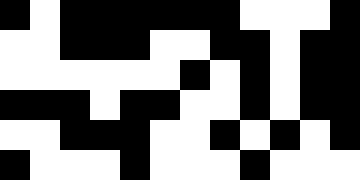[["black", "white", "black", "black", "black", "black", "black", "black", "white", "white", "white", "black"], ["white", "white", "black", "black", "black", "white", "white", "black", "black", "white", "black", "black"], ["white", "white", "white", "white", "white", "white", "black", "white", "black", "white", "black", "black"], ["black", "black", "black", "white", "black", "black", "white", "white", "black", "white", "black", "black"], ["white", "white", "black", "black", "black", "white", "white", "black", "white", "black", "white", "black"], ["black", "white", "white", "white", "black", "white", "white", "white", "black", "white", "white", "white"]]